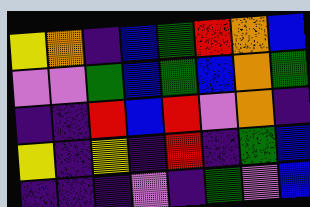[["yellow", "orange", "indigo", "blue", "green", "red", "orange", "blue"], ["violet", "violet", "green", "blue", "green", "blue", "orange", "green"], ["indigo", "indigo", "red", "blue", "red", "violet", "orange", "indigo"], ["yellow", "indigo", "yellow", "indigo", "red", "indigo", "green", "blue"], ["indigo", "indigo", "indigo", "violet", "indigo", "green", "violet", "blue"]]